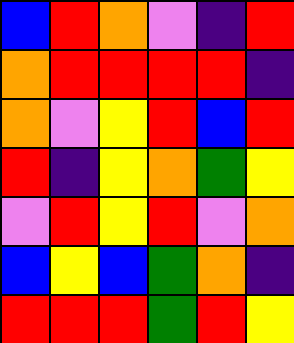[["blue", "red", "orange", "violet", "indigo", "red"], ["orange", "red", "red", "red", "red", "indigo"], ["orange", "violet", "yellow", "red", "blue", "red"], ["red", "indigo", "yellow", "orange", "green", "yellow"], ["violet", "red", "yellow", "red", "violet", "orange"], ["blue", "yellow", "blue", "green", "orange", "indigo"], ["red", "red", "red", "green", "red", "yellow"]]